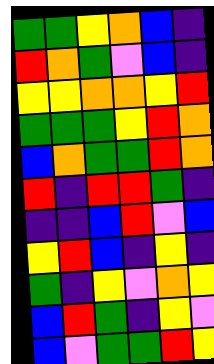[["green", "green", "yellow", "orange", "blue", "indigo"], ["red", "orange", "green", "violet", "blue", "indigo"], ["yellow", "yellow", "orange", "orange", "yellow", "red"], ["green", "green", "green", "yellow", "red", "orange"], ["blue", "orange", "green", "green", "red", "orange"], ["red", "indigo", "red", "red", "green", "indigo"], ["indigo", "indigo", "blue", "red", "violet", "blue"], ["yellow", "red", "blue", "indigo", "yellow", "indigo"], ["green", "indigo", "yellow", "violet", "orange", "yellow"], ["blue", "red", "green", "indigo", "yellow", "violet"], ["blue", "violet", "green", "green", "red", "yellow"]]